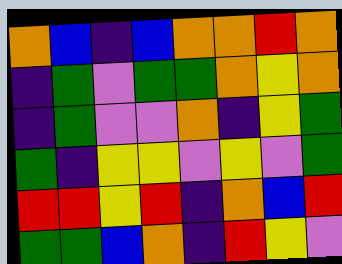[["orange", "blue", "indigo", "blue", "orange", "orange", "red", "orange"], ["indigo", "green", "violet", "green", "green", "orange", "yellow", "orange"], ["indigo", "green", "violet", "violet", "orange", "indigo", "yellow", "green"], ["green", "indigo", "yellow", "yellow", "violet", "yellow", "violet", "green"], ["red", "red", "yellow", "red", "indigo", "orange", "blue", "red"], ["green", "green", "blue", "orange", "indigo", "red", "yellow", "violet"]]